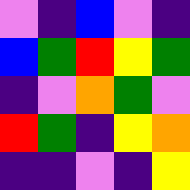[["violet", "indigo", "blue", "violet", "indigo"], ["blue", "green", "red", "yellow", "green"], ["indigo", "violet", "orange", "green", "violet"], ["red", "green", "indigo", "yellow", "orange"], ["indigo", "indigo", "violet", "indigo", "yellow"]]